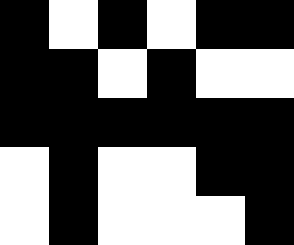[["black", "white", "black", "white", "black", "black"], ["black", "black", "white", "black", "white", "white"], ["black", "black", "black", "black", "black", "black"], ["white", "black", "white", "white", "black", "black"], ["white", "black", "white", "white", "white", "black"]]